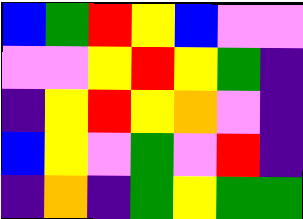[["blue", "green", "red", "yellow", "blue", "violet", "violet"], ["violet", "violet", "yellow", "red", "yellow", "green", "indigo"], ["indigo", "yellow", "red", "yellow", "orange", "violet", "indigo"], ["blue", "yellow", "violet", "green", "violet", "red", "indigo"], ["indigo", "orange", "indigo", "green", "yellow", "green", "green"]]